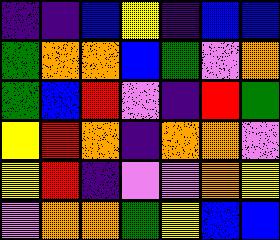[["indigo", "indigo", "blue", "yellow", "indigo", "blue", "blue"], ["green", "orange", "orange", "blue", "green", "violet", "orange"], ["green", "blue", "red", "violet", "indigo", "red", "green"], ["yellow", "red", "orange", "indigo", "orange", "orange", "violet"], ["yellow", "red", "indigo", "violet", "violet", "orange", "yellow"], ["violet", "orange", "orange", "green", "yellow", "blue", "blue"]]